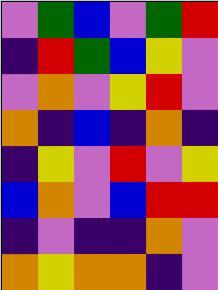[["violet", "green", "blue", "violet", "green", "red"], ["indigo", "red", "green", "blue", "yellow", "violet"], ["violet", "orange", "violet", "yellow", "red", "violet"], ["orange", "indigo", "blue", "indigo", "orange", "indigo"], ["indigo", "yellow", "violet", "red", "violet", "yellow"], ["blue", "orange", "violet", "blue", "red", "red"], ["indigo", "violet", "indigo", "indigo", "orange", "violet"], ["orange", "yellow", "orange", "orange", "indigo", "violet"]]